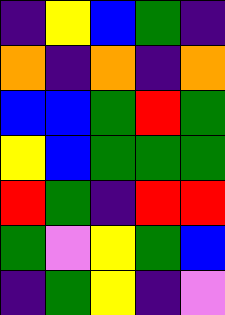[["indigo", "yellow", "blue", "green", "indigo"], ["orange", "indigo", "orange", "indigo", "orange"], ["blue", "blue", "green", "red", "green"], ["yellow", "blue", "green", "green", "green"], ["red", "green", "indigo", "red", "red"], ["green", "violet", "yellow", "green", "blue"], ["indigo", "green", "yellow", "indigo", "violet"]]